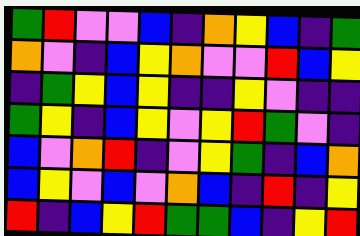[["green", "red", "violet", "violet", "blue", "indigo", "orange", "yellow", "blue", "indigo", "green"], ["orange", "violet", "indigo", "blue", "yellow", "orange", "violet", "violet", "red", "blue", "yellow"], ["indigo", "green", "yellow", "blue", "yellow", "indigo", "indigo", "yellow", "violet", "indigo", "indigo"], ["green", "yellow", "indigo", "blue", "yellow", "violet", "yellow", "red", "green", "violet", "indigo"], ["blue", "violet", "orange", "red", "indigo", "violet", "yellow", "green", "indigo", "blue", "orange"], ["blue", "yellow", "violet", "blue", "violet", "orange", "blue", "indigo", "red", "indigo", "yellow"], ["red", "indigo", "blue", "yellow", "red", "green", "green", "blue", "indigo", "yellow", "red"]]